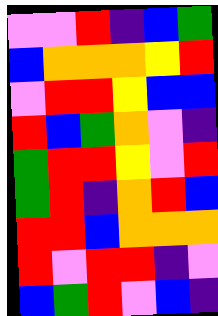[["violet", "violet", "red", "indigo", "blue", "green"], ["blue", "orange", "orange", "orange", "yellow", "red"], ["violet", "red", "red", "yellow", "blue", "blue"], ["red", "blue", "green", "orange", "violet", "indigo"], ["green", "red", "red", "yellow", "violet", "red"], ["green", "red", "indigo", "orange", "red", "blue"], ["red", "red", "blue", "orange", "orange", "orange"], ["red", "violet", "red", "red", "indigo", "violet"], ["blue", "green", "red", "violet", "blue", "indigo"]]